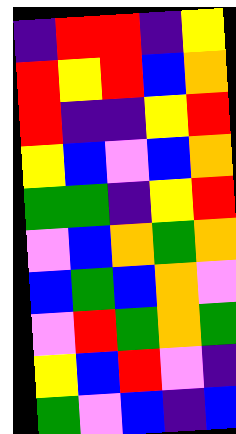[["indigo", "red", "red", "indigo", "yellow"], ["red", "yellow", "red", "blue", "orange"], ["red", "indigo", "indigo", "yellow", "red"], ["yellow", "blue", "violet", "blue", "orange"], ["green", "green", "indigo", "yellow", "red"], ["violet", "blue", "orange", "green", "orange"], ["blue", "green", "blue", "orange", "violet"], ["violet", "red", "green", "orange", "green"], ["yellow", "blue", "red", "violet", "indigo"], ["green", "violet", "blue", "indigo", "blue"]]